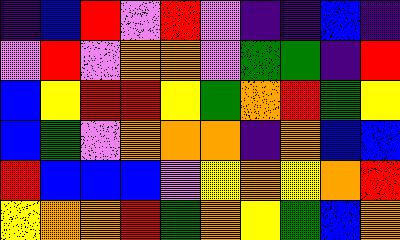[["indigo", "blue", "red", "violet", "red", "violet", "indigo", "indigo", "blue", "indigo"], ["violet", "red", "violet", "orange", "orange", "violet", "green", "green", "indigo", "red"], ["blue", "yellow", "red", "red", "yellow", "green", "orange", "red", "green", "yellow"], ["blue", "green", "violet", "orange", "orange", "orange", "indigo", "orange", "blue", "blue"], ["red", "blue", "blue", "blue", "violet", "yellow", "orange", "yellow", "orange", "red"], ["yellow", "orange", "orange", "red", "green", "orange", "yellow", "green", "blue", "orange"]]